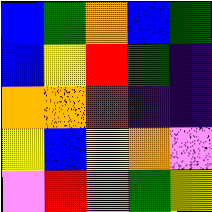[["blue", "green", "orange", "blue", "green"], ["blue", "yellow", "red", "green", "indigo"], ["orange", "orange", "red", "indigo", "indigo"], ["yellow", "blue", "yellow", "orange", "violet"], ["violet", "red", "violet", "green", "yellow"]]